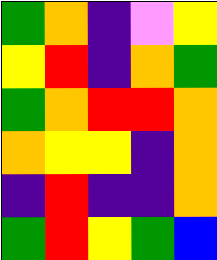[["green", "orange", "indigo", "violet", "yellow"], ["yellow", "red", "indigo", "orange", "green"], ["green", "orange", "red", "red", "orange"], ["orange", "yellow", "yellow", "indigo", "orange"], ["indigo", "red", "indigo", "indigo", "orange"], ["green", "red", "yellow", "green", "blue"]]